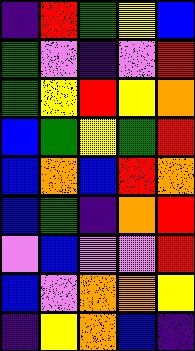[["indigo", "red", "green", "yellow", "blue"], ["green", "violet", "indigo", "violet", "red"], ["green", "yellow", "red", "yellow", "orange"], ["blue", "green", "yellow", "green", "red"], ["blue", "orange", "blue", "red", "orange"], ["blue", "green", "indigo", "orange", "red"], ["violet", "blue", "violet", "violet", "red"], ["blue", "violet", "orange", "orange", "yellow"], ["indigo", "yellow", "orange", "blue", "indigo"]]